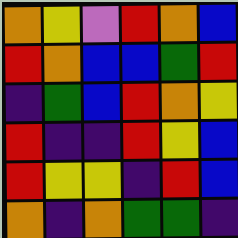[["orange", "yellow", "violet", "red", "orange", "blue"], ["red", "orange", "blue", "blue", "green", "red"], ["indigo", "green", "blue", "red", "orange", "yellow"], ["red", "indigo", "indigo", "red", "yellow", "blue"], ["red", "yellow", "yellow", "indigo", "red", "blue"], ["orange", "indigo", "orange", "green", "green", "indigo"]]